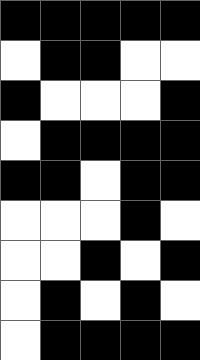[["black", "black", "black", "black", "black"], ["white", "black", "black", "white", "white"], ["black", "white", "white", "white", "black"], ["white", "black", "black", "black", "black"], ["black", "black", "white", "black", "black"], ["white", "white", "white", "black", "white"], ["white", "white", "black", "white", "black"], ["white", "black", "white", "black", "white"], ["white", "black", "black", "black", "black"]]